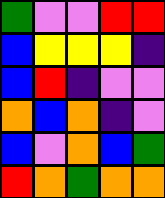[["green", "violet", "violet", "red", "red"], ["blue", "yellow", "yellow", "yellow", "indigo"], ["blue", "red", "indigo", "violet", "violet"], ["orange", "blue", "orange", "indigo", "violet"], ["blue", "violet", "orange", "blue", "green"], ["red", "orange", "green", "orange", "orange"]]